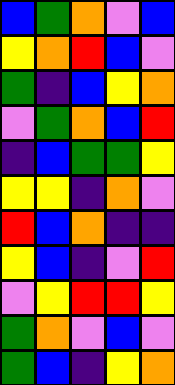[["blue", "green", "orange", "violet", "blue"], ["yellow", "orange", "red", "blue", "violet"], ["green", "indigo", "blue", "yellow", "orange"], ["violet", "green", "orange", "blue", "red"], ["indigo", "blue", "green", "green", "yellow"], ["yellow", "yellow", "indigo", "orange", "violet"], ["red", "blue", "orange", "indigo", "indigo"], ["yellow", "blue", "indigo", "violet", "red"], ["violet", "yellow", "red", "red", "yellow"], ["green", "orange", "violet", "blue", "violet"], ["green", "blue", "indigo", "yellow", "orange"]]